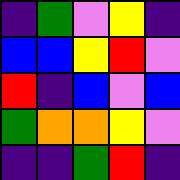[["indigo", "green", "violet", "yellow", "indigo"], ["blue", "blue", "yellow", "red", "violet"], ["red", "indigo", "blue", "violet", "blue"], ["green", "orange", "orange", "yellow", "violet"], ["indigo", "indigo", "green", "red", "indigo"]]